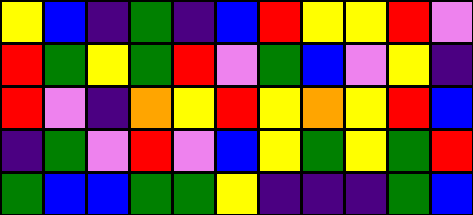[["yellow", "blue", "indigo", "green", "indigo", "blue", "red", "yellow", "yellow", "red", "violet"], ["red", "green", "yellow", "green", "red", "violet", "green", "blue", "violet", "yellow", "indigo"], ["red", "violet", "indigo", "orange", "yellow", "red", "yellow", "orange", "yellow", "red", "blue"], ["indigo", "green", "violet", "red", "violet", "blue", "yellow", "green", "yellow", "green", "red"], ["green", "blue", "blue", "green", "green", "yellow", "indigo", "indigo", "indigo", "green", "blue"]]